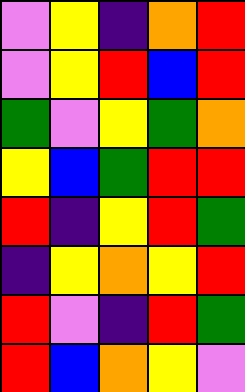[["violet", "yellow", "indigo", "orange", "red"], ["violet", "yellow", "red", "blue", "red"], ["green", "violet", "yellow", "green", "orange"], ["yellow", "blue", "green", "red", "red"], ["red", "indigo", "yellow", "red", "green"], ["indigo", "yellow", "orange", "yellow", "red"], ["red", "violet", "indigo", "red", "green"], ["red", "blue", "orange", "yellow", "violet"]]